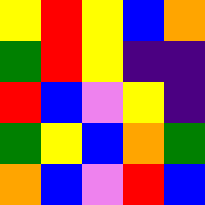[["yellow", "red", "yellow", "blue", "orange"], ["green", "red", "yellow", "indigo", "indigo"], ["red", "blue", "violet", "yellow", "indigo"], ["green", "yellow", "blue", "orange", "green"], ["orange", "blue", "violet", "red", "blue"]]